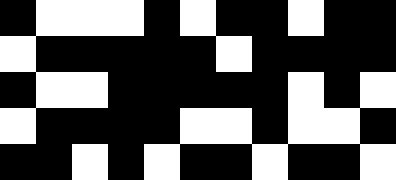[["black", "white", "white", "white", "black", "white", "black", "black", "white", "black", "black"], ["white", "black", "black", "black", "black", "black", "white", "black", "black", "black", "black"], ["black", "white", "white", "black", "black", "black", "black", "black", "white", "black", "white"], ["white", "black", "black", "black", "black", "white", "white", "black", "white", "white", "black"], ["black", "black", "white", "black", "white", "black", "black", "white", "black", "black", "white"]]